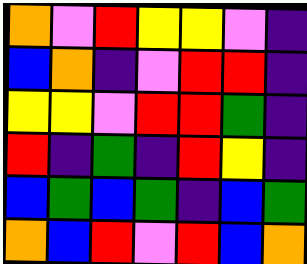[["orange", "violet", "red", "yellow", "yellow", "violet", "indigo"], ["blue", "orange", "indigo", "violet", "red", "red", "indigo"], ["yellow", "yellow", "violet", "red", "red", "green", "indigo"], ["red", "indigo", "green", "indigo", "red", "yellow", "indigo"], ["blue", "green", "blue", "green", "indigo", "blue", "green"], ["orange", "blue", "red", "violet", "red", "blue", "orange"]]